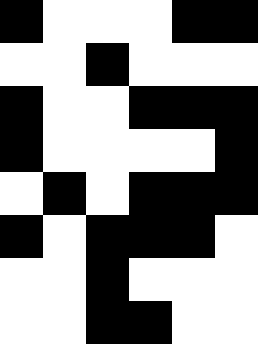[["black", "white", "white", "white", "black", "black"], ["white", "white", "black", "white", "white", "white"], ["black", "white", "white", "black", "black", "black"], ["black", "white", "white", "white", "white", "black"], ["white", "black", "white", "black", "black", "black"], ["black", "white", "black", "black", "black", "white"], ["white", "white", "black", "white", "white", "white"], ["white", "white", "black", "black", "white", "white"]]